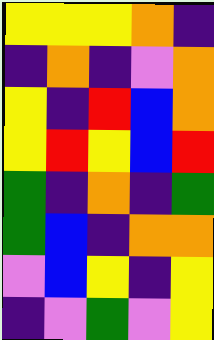[["yellow", "yellow", "yellow", "orange", "indigo"], ["indigo", "orange", "indigo", "violet", "orange"], ["yellow", "indigo", "red", "blue", "orange"], ["yellow", "red", "yellow", "blue", "red"], ["green", "indigo", "orange", "indigo", "green"], ["green", "blue", "indigo", "orange", "orange"], ["violet", "blue", "yellow", "indigo", "yellow"], ["indigo", "violet", "green", "violet", "yellow"]]